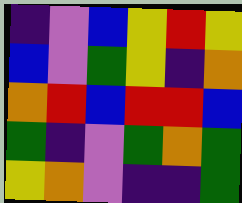[["indigo", "violet", "blue", "yellow", "red", "yellow"], ["blue", "violet", "green", "yellow", "indigo", "orange"], ["orange", "red", "blue", "red", "red", "blue"], ["green", "indigo", "violet", "green", "orange", "green"], ["yellow", "orange", "violet", "indigo", "indigo", "green"]]